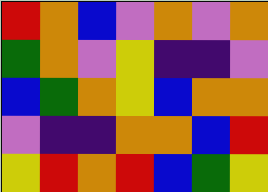[["red", "orange", "blue", "violet", "orange", "violet", "orange"], ["green", "orange", "violet", "yellow", "indigo", "indigo", "violet"], ["blue", "green", "orange", "yellow", "blue", "orange", "orange"], ["violet", "indigo", "indigo", "orange", "orange", "blue", "red"], ["yellow", "red", "orange", "red", "blue", "green", "yellow"]]